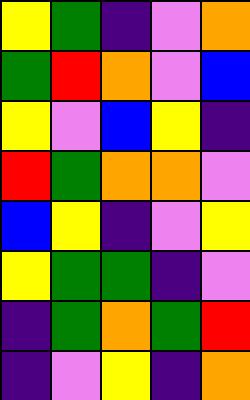[["yellow", "green", "indigo", "violet", "orange"], ["green", "red", "orange", "violet", "blue"], ["yellow", "violet", "blue", "yellow", "indigo"], ["red", "green", "orange", "orange", "violet"], ["blue", "yellow", "indigo", "violet", "yellow"], ["yellow", "green", "green", "indigo", "violet"], ["indigo", "green", "orange", "green", "red"], ["indigo", "violet", "yellow", "indigo", "orange"]]